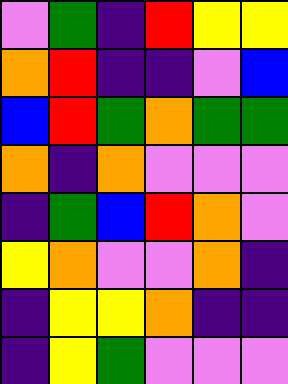[["violet", "green", "indigo", "red", "yellow", "yellow"], ["orange", "red", "indigo", "indigo", "violet", "blue"], ["blue", "red", "green", "orange", "green", "green"], ["orange", "indigo", "orange", "violet", "violet", "violet"], ["indigo", "green", "blue", "red", "orange", "violet"], ["yellow", "orange", "violet", "violet", "orange", "indigo"], ["indigo", "yellow", "yellow", "orange", "indigo", "indigo"], ["indigo", "yellow", "green", "violet", "violet", "violet"]]